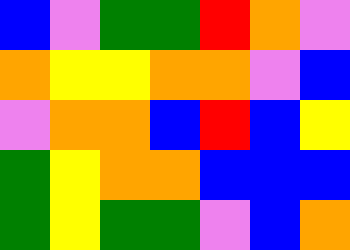[["blue", "violet", "green", "green", "red", "orange", "violet"], ["orange", "yellow", "yellow", "orange", "orange", "violet", "blue"], ["violet", "orange", "orange", "blue", "red", "blue", "yellow"], ["green", "yellow", "orange", "orange", "blue", "blue", "blue"], ["green", "yellow", "green", "green", "violet", "blue", "orange"]]